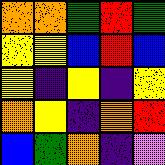[["orange", "orange", "green", "red", "green"], ["yellow", "yellow", "blue", "red", "blue"], ["yellow", "indigo", "yellow", "indigo", "yellow"], ["orange", "yellow", "indigo", "orange", "red"], ["blue", "green", "orange", "indigo", "violet"]]